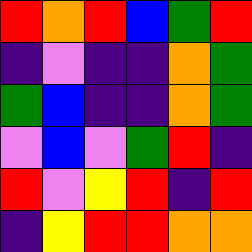[["red", "orange", "red", "blue", "green", "red"], ["indigo", "violet", "indigo", "indigo", "orange", "green"], ["green", "blue", "indigo", "indigo", "orange", "green"], ["violet", "blue", "violet", "green", "red", "indigo"], ["red", "violet", "yellow", "red", "indigo", "red"], ["indigo", "yellow", "red", "red", "orange", "orange"]]